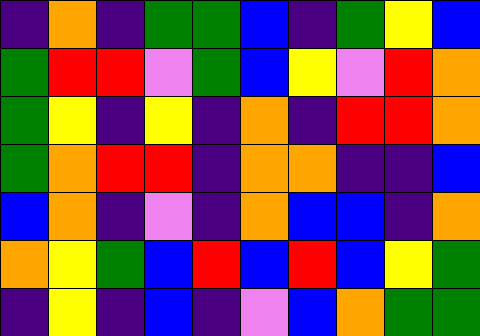[["indigo", "orange", "indigo", "green", "green", "blue", "indigo", "green", "yellow", "blue"], ["green", "red", "red", "violet", "green", "blue", "yellow", "violet", "red", "orange"], ["green", "yellow", "indigo", "yellow", "indigo", "orange", "indigo", "red", "red", "orange"], ["green", "orange", "red", "red", "indigo", "orange", "orange", "indigo", "indigo", "blue"], ["blue", "orange", "indigo", "violet", "indigo", "orange", "blue", "blue", "indigo", "orange"], ["orange", "yellow", "green", "blue", "red", "blue", "red", "blue", "yellow", "green"], ["indigo", "yellow", "indigo", "blue", "indigo", "violet", "blue", "orange", "green", "green"]]